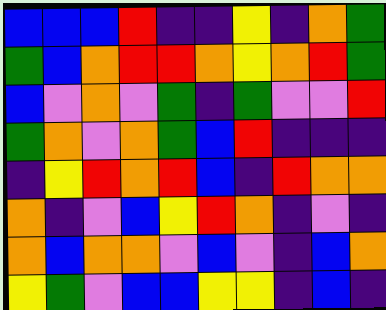[["blue", "blue", "blue", "red", "indigo", "indigo", "yellow", "indigo", "orange", "green"], ["green", "blue", "orange", "red", "red", "orange", "yellow", "orange", "red", "green"], ["blue", "violet", "orange", "violet", "green", "indigo", "green", "violet", "violet", "red"], ["green", "orange", "violet", "orange", "green", "blue", "red", "indigo", "indigo", "indigo"], ["indigo", "yellow", "red", "orange", "red", "blue", "indigo", "red", "orange", "orange"], ["orange", "indigo", "violet", "blue", "yellow", "red", "orange", "indigo", "violet", "indigo"], ["orange", "blue", "orange", "orange", "violet", "blue", "violet", "indigo", "blue", "orange"], ["yellow", "green", "violet", "blue", "blue", "yellow", "yellow", "indigo", "blue", "indigo"]]